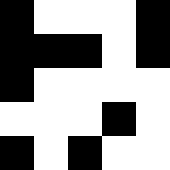[["black", "white", "white", "white", "black"], ["black", "black", "black", "white", "black"], ["black", "white", "white", "white", "white"], ["white", "white", "white", "black", "white"], ["black", "white", "black", "white", "white"]]